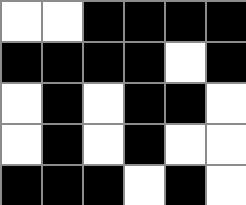[["white", "white", "black", "black", "black", "black"], ["black", "black", "black", "black", "white", "black"], ["white", "black", "white", "black", "black", "white"], ["white", "black", "white", "black", "white", "white"], ["black", "black", "black", "white", "black", "white"]]